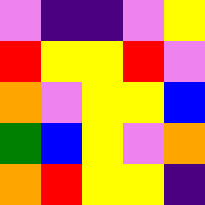[["violet", "indigo", "indigo", "violet", "yellow"], ["red", "yellow", "yellow", "red", "violet"], ["orange", "violet", "yellow", "yellow", "blue"], ["green", "blue", "yellow", "violet", "orange"], ["orange", "red", "yellow", "yellow", "indigo"]]